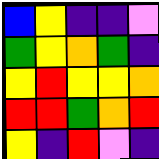[["blue", "yellow", "indigo", "indigo", "violet"], ["green", "yellow", "orange", "green", "indigo"], ["yellow", "red", "yellow", "yellow", "orange"], ["red", "red", "green", "orange", "red"], ["yellow", "indigo", "red", "violet", "indigo"]]